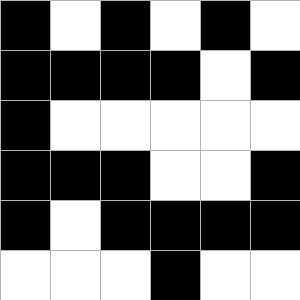[["black", "white", "black", "white", "black", "white"], ["black", "black", "black", "black", "white", "black"], ["black", "white", "white", "white", "white", "white"], ["black", "black", "black", "white", "white", "black"], ["black", "white", "black", "black", "black", "black"], ["white", "white", "white", "black", "white", "white"]]